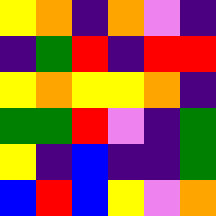[["yellow", "orange", "indigo", "orange", "violet", "indigo"], ["indigo", "green", "red", "indigo", "red", "red"], ["yellow", "orange", "yellow", "yellow", "orange", "indigo"], ["green", "green", "red", "violet", "indigo", "green"], ["yellow", "indigo", "blue", "indigo", "indigo", "green"], ["blue", "red", "blue", "yellow", "violet", "orange"]]